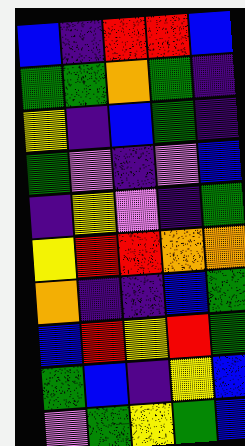[["blue", "indigo", "red", "red", "blue"], ["green", "green", "orange", "green", "indigo"], ["yellow", "indigo", "blue", "green", "indigo"], ["green", "violet", "indigo", "violet", "blue"], ["indigo", "yellow", "violet", "indigo", "green"], ["yellow", "red", "red", "orange", "orange"], ["orange", "indigo", "indigo", "blue", "green"], ["blue", "red", "yellow", "red", "green"], ["green", "blue", "indigo", "yellow", "blue"], ["violet", "green", "yellow", "green", "blue"]]